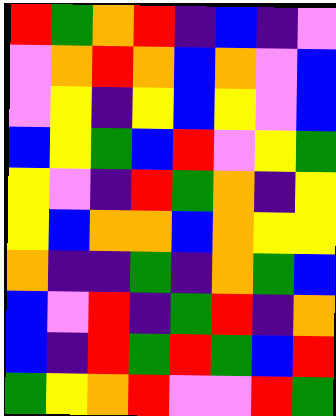[["red", "green", "orange", "red", "indigo", "blue", "indigo", "violet"], ["violet", "orange", "red", "orange", "blue", "orange", "violet", "blue"], ["violet", "yellow", "indigo", "yellow", "blue", "yellow", "violet", "blue"], ["blue", "yellow", "green", "blue", "red", "violet", "yellow", "green"], ["yellow", "violet", "indigo", "red", "green", "orange", "indigo", "yellow"], ["yellow", "blue", "orange", "orange", "blue", "orange", "yellow", "yellow"], ["orange", "indigo", "indigo", "green", "indigo", "orange", "green", "blue"], ["blue", "violet", "red", "indigo", "green", "red", "indigo", "orange"], ["blue", "indigo", "red", "green", "red", "green", "blue", "red"], ["green", "yellow", "orange", "red", "violet", "violet", "red", "green"]]